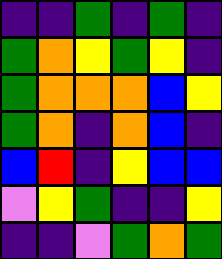[["indigo", "indigo", "green", "indigo", "green", "indigo"], ["green", "orange", "yellow", "green", "yellow", "indigo"], ["green", "orange", "orange", "orange", "blue", "yellow"], ["green", "orange", "indigo", "orange", "blue", "indigo"], ["blue", "red", "indigo", "yellow", "blue", "blue"], ["violet", "yellow", "green", "indigo", "indigo", "yellow"], ["indigo", "indigo", "violet", "green", "orange", "green"]]